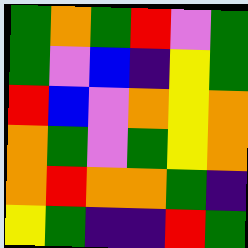[["green", "orange", "green", "red", "violet", "green"], ["green", "violet", "blue", "indigo", "yellow", "green"], ["red", "blue", "violet", "orange", "yellow", "orange"], ["orange", "green", "violet", "green", "yellow", "orange"], ["orange", "red", "orange", "orange", "green", "indigo"], ["yellow", "green", "indigo", "indigo", "red", "green"]]